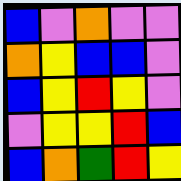[["blue", "violet", "orange", "violet", "violet"], ["orange", "yellow", "blue", "blue", "violet"], ["blue", "yellow", "red", "yellow", "violet"], ["violet", "yellow", "yellow", "red", "blue"], ["blue", "orange", "green", "red", "yellow"]]